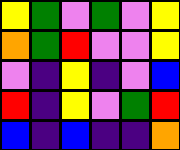[["yellow", "green", "violet", "green", "violet", "yellow"], ["orange", "green", "red", "violet", "violet", "yellow"], ["violet", "indigo", "yellow", "indigo", "violet", "blue"], ["red", "indigo", "yellow", "violet", "green", "red"], ["blue", "indigo", "blue", "indigo", "indigo", "orange"]]